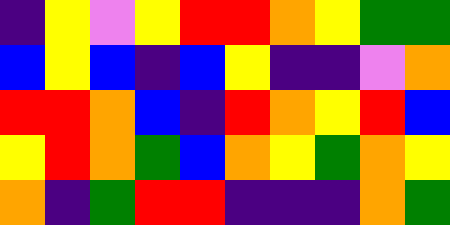[["indigo", "yellow", "violet", "yellow", "red", "red", "orange", "yellow", "green", "green"], ["blue", "yellow", "blue", "indigo", "blue", "yellow", "indigo", "indigo", "violet", "orange"], ["red", "red", "orange", "blue", "indigo", "red", "orange", "yellow", "red", "blue"], ["yellow", "red", "orange", "green", "blue", "orange", "yellow", "green", "orange", "yellow"], ["orange", "indigo", "green", "red", "red", "indigo", "indigo", "indigo", "orange", "green"]]